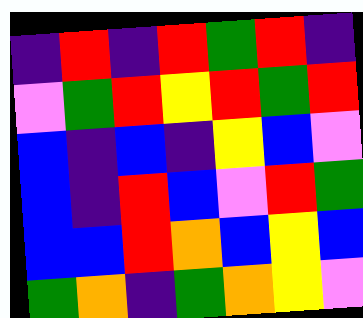[["indigo", "red", "indigo", "red", "green", "red", "indigo"], ["violet", "green", "red", "yellow", "red", "green", "red"], ["blue", "indigo", "blue", "indigo", "yellow", "blue", "violet"], ["blue", "indigo", "red", "blue", "violet", "red", "green"], ["blue", "blue", "red", "orange", "blue", "yellow", "blue"], ["green", "orange", "indigo", "green", "orange", "yellow", "violet"]]